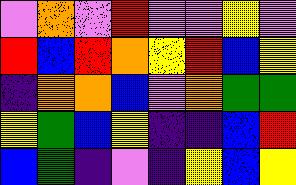[["violet", "orange", "violet", "red", "violet", "violet", "yellow", "violet"], ["red", "blue", "red", "orange", "yellow", "red", "blue", "yellow"], ["indigo", "orange", "orange", "blue", "violet", "orange", "green", "green"], ["yellow", "green", "blue", "yellow", "indigo", "indigo", "blue", "red"], ["blue", "green", "indigo", "violet", "indigo", "yellow", "blue", "yellow"]]